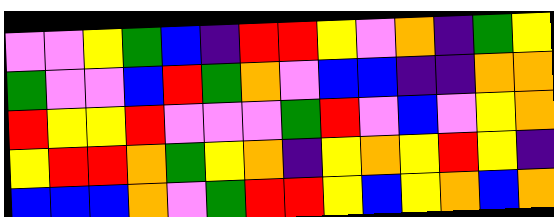[["violet", "violet", "yellow", "green", "blue", "indigo", "red", "red", "yellow", "violet", "orange", "indigo", "green", "yellow"], ["green", "violet", "violet", "blue", "red", "green", "orange", "violet", "blue", "blue", "indigo", "indigo", "orange", "orange"], ["red", "yellow", "yellow", "red", "violet", "violet", "violet", "green", "red", "violet", "blue", "violet", "yellow", "orange"], ["yellow", "red", "red", "orange", "green", "yellow", "orange", "indigo", "yellow", "orange", "yellow", "red", "yellow", "indigo"], ["blue", "blue", "blue", "orange", "violet", "green", "red", "red", "yellow", "blue", "yellow", "orange", "blue", "orange"]]